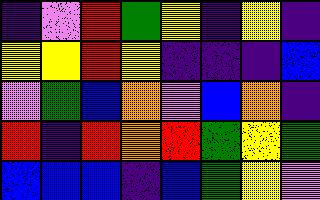[["indigo", "violet", "red", "green", "yellow", "indigo", "yellow", "indigo"], ["yellow", "yellow", "red", "yellow", "indigo", "indigo", "indigo", "blue"], ["violet", "green", "blue", "orange", "violet", "blue", "orange", "indigo"], ["red", "indigo", "red", "orange", "red", "green", "yellow", "green"], ["blue", "blue", "blue", "indigo", "blue", "green", "yellow", "violet"]]